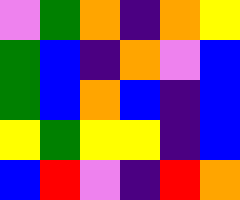[["violet", "green", "orange", "indigo", "orange", "yellow"], ["green", "blue", "indigo", "orange", "violet", "blue"], ["green", "blue", "orange", "blue", "indigo", "blue"], ["yellow", "green", "yellow", "yellow", "indigo", "blue"], ["blue", "red", "violet", "indigo", "red", "orange"]]